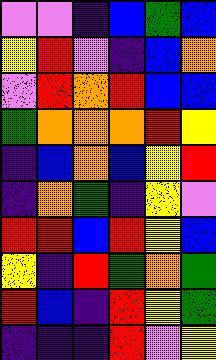[["violet", "violet", "indigo", "blue", "green", "blue"], ["yellow", "red", "violet", "indigo", "blue", "orange"], ["violet", "red", "orange", "red", "blue", "blue"], ["green", "orange", "orange", "orange", "red", "yellow"], ["indigo", "blue", "orange", "blue", "yellow", "red"], ["indigo", "orange", "green", "indigo", "yellow", "violet"], ["red", "red", "blue", "red", "yellow", "blue"], ["yellow", "indigo", "red", "green", "orange", "green"], ["red", "blue", "indigo", "red", "yellow", "green"], ["indigo", "indigo", "indigo", "red", "violet", "yellow"]]